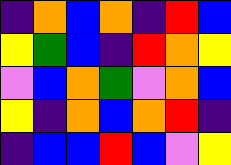[["indigo", "orange", "blue", "orange", "indigo", "red", "blue"], ["yellow", "green", "blue", "indigo", "red", "orange", "yellow"], ["violet", "blue", "orange", "green", "violet", "orange", "blue"], ["yellow", "indigo", "orange", "blue", "orange", "red", "indigo"], ["indigo", "blue", "blue", "red", "blue", "violet", "yellow"]]